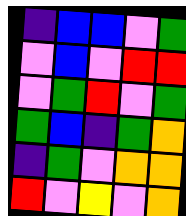[["indigo", "blue", "blue", "violet", "green"], ["violet", "blue", "violet", "red", "red"], ["violet", "green", "red", "violet", "green"], ["green", "blue", "indigo", "green", "orange"], ["indigo", "green", "violet", "orange", "orange"], ["red", "violet", "yellow", "violet", "orange"]]